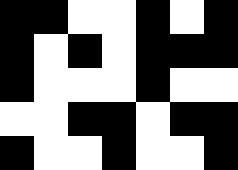[["black", "black", "white", "white", "black", "white", "black"], ["black", "white", "black", "white", "black", "black", "black"], ["black", "white", "white", "white", "black", "white", "white"], ["white", "white", "black", "black", "white", "black", "black"], ["black", "white", "white", "black", "white", "white", "black"]]